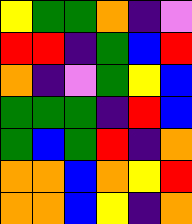[["yellow", "green", "green", "orange", "indigo", "violet"], ["red", "red", "indigo", "green", "blue", "red"], ["orange", "indigo", "violet", "green", "yellow", "blue"], ["green", "green", "green", "indigo", "red", "blue"], ["green", "blue", "green", "red", "indigo", "orange"], ["orange", "orange", "blue", "orange", "yellow", "red"], ["orange", "orange", "blue", "yellow", "indigo", "orange"]]